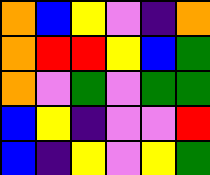[["orange", "blue", "yellow", "violet", "indigo", "orange"], ["orange", "red", "red", "yellow", "blue", "green"], ["orange", "violet", "green", "violet", "green", "green"], ["blue", "yellow", "indigo", "violet", "violet", "red"], ["blue", "indigo", "yellow", "violet", "yellow", "green"]]